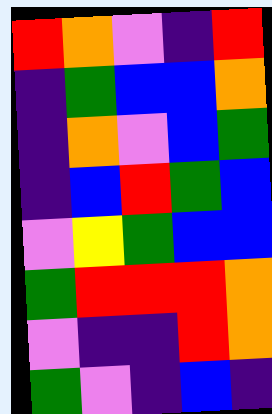[["red", "orange", "violet", "indigo", "red"], ["indigo", "green", "blue", "blue", "orange"], ["indigo", "orange", "violet", "blue", "green"], ["indigo", "blue", "red", "green", "blue"], ["violet", "yellow", "green", "blue", "blue"], ["green", "red", "red", "red", "orange"], ["violet", "indigo", "indigo", "red", "orange"], ["green", "violet", "indigo", "blue", "indigo"]]